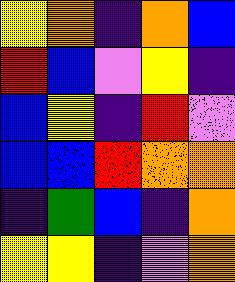[["yellow", "orange", "indigo", "orange", "blue"], ["red", "blue", "violet", "yellow", "indigo"], ["blue", "yellow", "indigo", "red", "violet"], ["blue", "blue", "red", "orange", "orange"], ["indigo", "green", "blue", "indigo", "orange"], ["yellow", "yellow", "indigo", "violet", "orange"]]